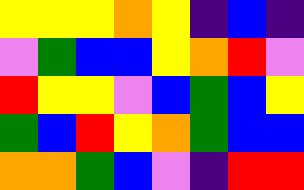[["yellow", "yellow", "yellow", "orange", "yellow", "indigo", "blue", "indigo"], ["violet", "green", "blue", "blue", "yellow", "orange", "red", "violet"], ["red", "yellow", "yellow", "violet", "blue", "green", "blue", "yellow"], ["green", "blue", "red", "yellow", "orange", "green", "blue", "blue"], ["orange", "orange", "green", "blue", "violet", "indigo", "red", "red"]]